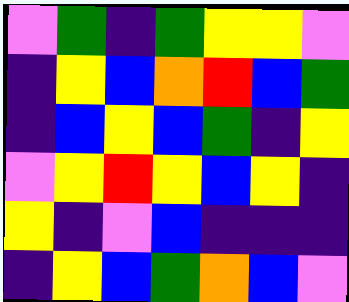[["violet", "green", "indigo", "green", "yellow", "yellow", "violet"], ["indigo", "yellow", "blue", "orange", "red", "blue", "green"], ["indigo", "blue", "yellow", "blue", "green", "indigo", "yellow"], ["violet", "yellow", "red", "yellow", "blue", "yellow", "indigo"], ["yellow", "indigo", "violet", "blue", "indigo", "indigo", "indigo"], ["indigo", "yellow", "blue", "green", "orange", "blue", "violet"]]